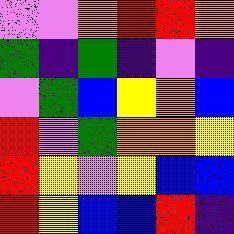[["violet", "violet", "orange", "red", "red", "orange"], ["green", "indigo", "green", "indigo", "violet", "indigo"], ["violet", "green", "blue", "yellow", "orange", "blue"], ["red", "violet", "green", "orange", "orange", "yellow"], ["red", "yellow", "violet", "yellow", "blue", "blue"], ["red", "yellow", "blue", "blue", "red", "indigo"]]